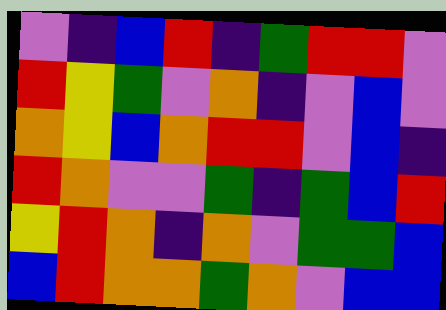[["violet", "indigo", "blue", "red", "indigo", "green", "red", "red", "violet"], ["red", "yellow", "green", "violet", "orange", "indigo", "violet", "blue", "violet"], ["orange", "yellow", "blue", "orange", "red", "red", "violet", "blue", "indigo"], ["red", "orange", "violet", "violet", "green", "indigo", "green", "blue", "red"], ["yellow", "red", "orange", "indigo", "orange", "violet", "green", "green", "blue"], ["blue", "red", "orange", "orange", "green", "orange", "violet", "blue", "blue"]]